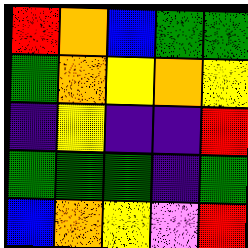[["red", "orange", "blue", "green", "green"], ["green", "orange", "yellow", "orange", "yellow"], ["indigo", "yellow", "indigo", "indigo", "red"], ["green", "green", "green", "indigo", "green"], ["blue", "orange", "yellow", "violet", "red"]]